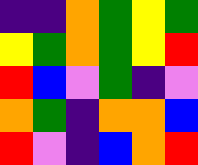[["indigo", "indigo", "orange", "green", "yellow", "green"], ["yellow", "green", "orange", "green", "yellow", "red"], ["red", "blue", "violet", "green", "indigo", "violet"], ["orange", "green", "indigo", "orange", "orange", "blue"], ["red", "violet", "indigo", "blue", "orange", "red"]]